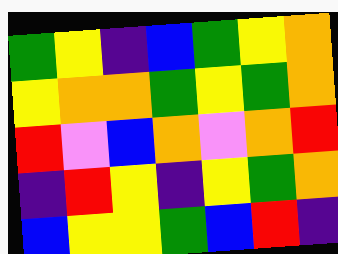[["green", "yellow", "indigo", "blue", "green", "yellow", "orange"], ["yellow", "orange", "orange", "green", "yellow", "green", "orange"], ["red", "violet", "blue", "orange", "violet", "orange", "red"], ["indigo", "red", "yellow", "indigo", "yellow", "green", "orange"], ["blue", "yellow", "yellow", "green", "blue", "red", "indigo"]]